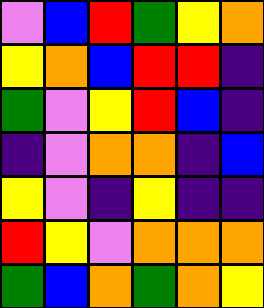[["violet", "blue", "red", "green", "yellow", "orange"], ["yellow", "orange", "blue", "red", "red", "indigo"], ["green", "violet", "yellow", "red", "blue", "indigo"], ["indigo", "violet", "orange", "orange", "indigo", "blue"], ["yellow", "violet", "indigo", "yellow", "indigo", "indigo"], ["red", "yellow", "violet", "orange", "orange", "orange"], ["green", "blue", "orange", "green", "orange", "yellow"]]